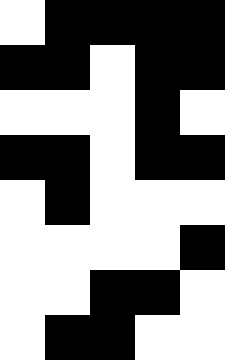[["white", "black", "black", "black", "black"], ["black", "black", "white", "black", "black"], ["white", "white", "white", "black", "white"], ["black", "black", "white", "black", "black"], ["white", "black", "white", "white", "white"], ["white", "white", "white", "white", "black"], ["white", "white", "black", "black", "white"], ["white", "black", "black", "white", "white"]]